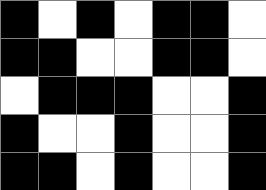[["black", "white", "black", "white", "black", "black", "white"], ["black", "black", "white", "white", "black", "black", "white"], ["white", "black", "black", "black", "white", "white", "black"], ["black", "white", "white", "black", "white", "white", "black"], ["black", "black", "white", "black", "white", "white", "black"]]